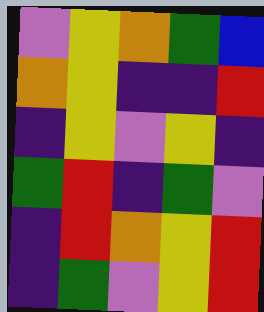[["violet", "yellow", "orange", "green", "blue"], ["orange", "yellow", "indigo", "indigo", "red"], ["indigo", "yellow", "violet", "yellow", "indigo"], ["green", "red", "indigo", "green", "violet"], ["indigo", "red", "orange", "yellow", "red"], ["indigo", "green", "violet", "yellow", "red"]]